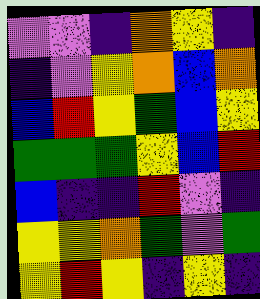[["violet", "violet", "indigo", "orange", "yellow", "indigo"], ["indigo", "violet", "yellow", "orange", "blue", "orange"], ["blue", "red", "yellow", "green", "blue", "yellow"], ["green", "green", "green", "yellow", "blue", "red"], ["blue", "indigo", "indigo", "red", "violet", "indigo"], ["yellow", "yellow", "orange", "green", "violet", "green"], ["yellow", "red", "yellow", "indigo", "yellow", "indigo"]]